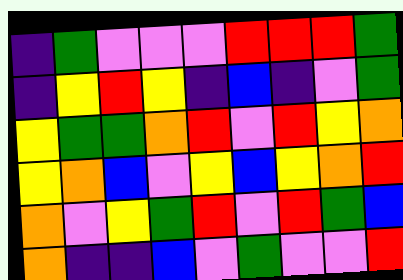[["indigo", "green", "violet", "violet", "violet", "red", "red", "red", "green"], ["indigo", "yellow", "red", "yellow", "indigo", "blue", "indigo", "violet", "green"], ["yellow", "green", "green", "orange", "red", "violet", "red", "yellow", "orange"], ["yellow", "orange", "blue", "violet", "yellow", "blue", "yellow", "orange", "red"], ["orange", "violet", "yellow", "green", "red", "violet", "red", "green", "blue"], ["orange", "indigo", "indigo", "blue", "violet", "green", "violet", "violet", "red"]]